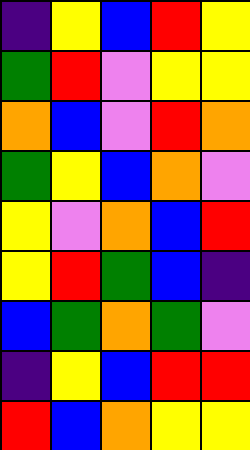[["indigo", "yellow", "blue", "red", "yellow"], ["green", "red", "violet", "yellow", "yellow"], ["orange", "blue", "violet", "red", "orange"], ["green", "yellow", "blue", "orange", "violet"], ["yellow", "violet", "orange", "blue", "red"], ["yellow", "red", "green", "blue", "indigo"], ["blue", "green", "orange", "green", "violet"], ["indigo", "yellow", "blue", "red", "red"], ["red", "blue", "orange", "yellow", "yellow"]]